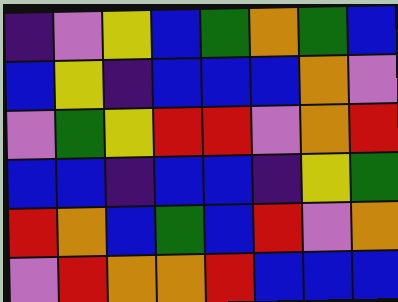[["indigo", "violet", "yellow", "blue", "green", "orange", "green", "blue"], ["blue", "yellow", "indigo", "blue", "blue", "blue", "orange", "violet"], ["violet", "green", "yellow", "red", "red", "violet", "orange", "red"], ["blue", "blue", "indigo", "blue", "blue", "indigo", "yellow", "green"], ["red", "orange", "blue", "green", "blue", "red", "violet", "orange"], ["violet", "red", "orange", "orange", "red", "blue", "blue", "blue"]]